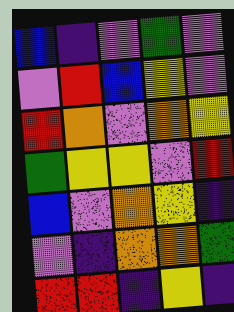[["blue", "indigo", "violet", "green", "violet"], ["violet", "red", "blue", "yellow", "violet"], ["red", "orange", "violet", "orange", "yellow"], ["green", "yellow", "yellow", "violet", "red"], ["blue", "violet", "orange", "yellow", "indigo"], ["violet", "indigo", "orange", "orange", "green"], ["red", "red", "indigo", "yellow", "indigo"]]